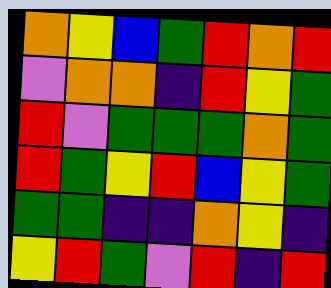[["orange", "yellow", "blue", "green", "red", "orange", "red"], ["violet", "orange", "orange", "indigo", "red", "yellow", "green"], ["red", "violet", "green", "green", "green", "orange", "green"], ["red", "green", "yellow", "red", "blue", "yellow", "green"], ["green", "green", "indigo", "indigo", "orange", "yellow", "indigo"], ["yellow", "red", "green", "violet", "red", "indigo", "red"]]